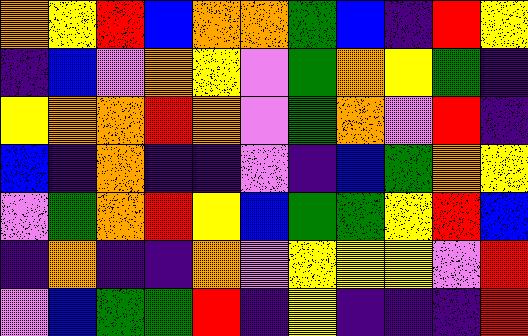[["orange", "yellow", "red", "blue", "orange", "orange", "green", "blue", "indigo", "red", "yellow"], ["indigo", "blue", "violet", "orange", "yellow", "violet", "green", "orange", "yellow", "green", "indigo"], ["yellow", "orange", "orange", "red", "orange", "violet", "green", "orange", "violet", "red", "indigo"], ["blue", "indigo", "orange", "indigo", "indigo", "violet", "indigo", "blue", "green", "orange", "yellow"], ["violet", "green", "orange", "red", "yellow", "blue", "green", "green", "yellow", "red", "blue"], ["indigo", "orange", "indigo", "indigo", "orange", "violet", "yellow", "yellow", "yellow", "violet", "red"], ["violet", "blue", "green", "green", "red", "indigo", "yellow", "indigo", "indigo", "indigo", "red"]]